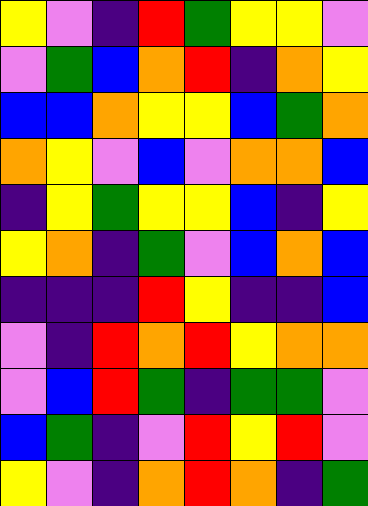[["yellow", "violet", "indigo", "red", "green", "yellow", "yellow", "violet"], ["violet", "green", "blue", "orange", "red", "indigo", "orange", "yellow"], ["blue", "blue", "orange", "yellow", "yellow", "blue", "green", "orange"], ["orange", "yellow", "violet", "blue", "violet", "orange", "orange", "blue"], ["indigo", "yellow", "green", "yellow", "yellow", "blue", "indigo", "yellow"], ["yellow", "orange", "indigo", "green", "violet", "blue", "orange", "blue"], ["indigo", "indigo", "indigo", "red", "yellow", "indigo", "indigo", "blue"], ["violet", "indigo", "red", "orange", "red", "yellow", "orange", "orange"], ["violet", "blue", "red", "green", "indigo", "green", "green", "violet"], ["blue", "green", "indigo", "violet", "red", "yellow", "red", "violet"], ["yellow", "violet", "indigo", "orange", "red", "orange", "indigo", "green"]]